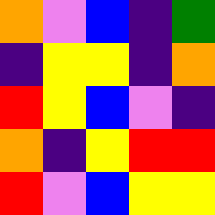[["orange", "violet", "blue", "indigo", "green"], ["indigo", "yellow", "yellow", "indigo", "orange"], ["red", "yellow", "blue", "violet", "indigo"], ["orange", "indigo", "yellow", "red", "red"], ["red", "violet", "blue", "yellow", "yellow"]]